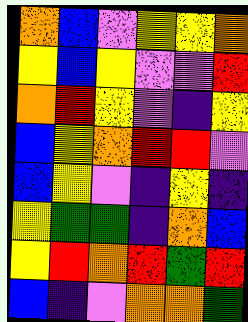[["orange", "blue", "violet", "yellow", "yellow", "orange"], ["yellow", "blue", "yellow", "violet", "violet", "red"], ["orange", "red", "yellow", "violet", "indigo", "yellow"], ["blue", "yellow", "orange", "red", "red", "violet"], ["blue", "yellow", "violet", "indigo", "yellow", "indigo"], ["yellow", "green", "green", "indigo", "orange", "blue"], ["yellow", "red", "orange", "red", "green", "red"], ["blue", "indigo", "violet", "orange", "orange", "green"]]